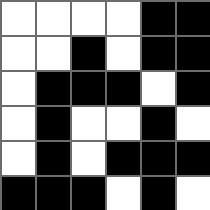[["white", "white", "white", "white", "black", "black"], ["white", "white", "black", "white", "black", "black"], ["white", "black", "black", "black", "white", "black"], ["white", "black", "white", "white", "black", "white"], ["white", "black", "white", "black", "black", "black"], ["black", "black", "black", "white", "black", "white"]]